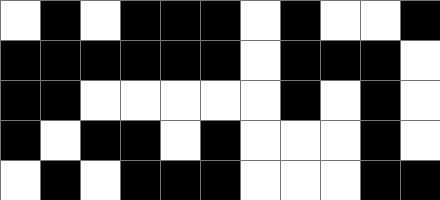[["white", "black", "white", "black", "black", "black", "white", "black", "white", "white", "black"], ["black", "black", "black", "black", "black", "black", "white", "black", "black", "black", "white"], ["black", "black", "white", "white", "white", "white", "white", "black", "white", "black", "white"], ["black", "white", "black", "black", "white", "black", "white", "white", "white", "black", "white"], ["white", "black", "white", "black", "black", "black", "white", "white", "white", "black", "black"]]